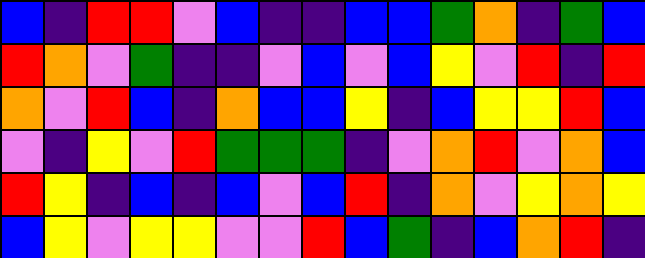[["blue", "indigo", "red", "red", "violet", "blue", "indigo", "indigo", "blue", "blue", "green", "orange", "indigo", "green", "blue"], ["red", "orange", "violet", "green", "indigo", "indigo", "violet", "blue", "violet", "blue", "yellow", "violet", "red", "indigo", "red"], ["orange", "violet", "red", "blue", "indigo", "orange", "blue", "blue", "yellow", "indigo", "blue", "yellow", "yellow", "red", "blue"], ["violet", "indigo", "yellow", "violet", "red", "green", "green", "green", "indigo", "violet", "orange", "red", "violet", "orange", "blue"], ["red", "yellow", "indigo", "blue", "indigo", "blue", "violet", "blue", "red", "indigo", "orange", "violet", "yellow", "orange", "yellow"], ["blue", "yellow", "violet", "yellow", "yellow", "violet", "violet", "red", "blue", "green", "indigo", "blue", "orange", "red", "indigo"]]